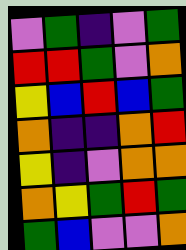[["violet", "green", "indigo", "violet", "green"], ["red", "red", "green", "violet", "orange"], ["yellow", "blue", "red", "blue", "green"], ["orange", "indigo", "indigo", "orange", "red"], ["yellow", "indigo", "violet", "orange", "orange"], ["orange", "yellow", "green", "red", "green"], ["green", "blue", "violet", "violet", "orange"]]